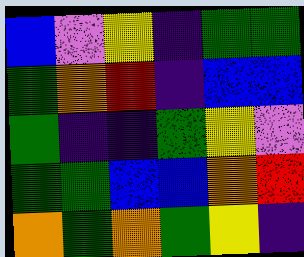[["blue", "violet", "yellow", "indigo", "green", "green"], ["green", "orange", "red", "indigo", "blue", "blue"], ["green", "indigo", "indigo", "green", "yellow", "violet"], ["green", "green", "blue", "blue", "orange", "red"], ["orange", "green", "orange", "green", "yellow", "indigo"]]